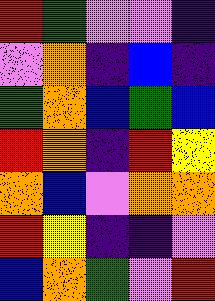[["red", "green", "violet", "violet", "indigo"], ["violet", "orange", "indigo", "blue", "indigo"], ["green", "orange", "blue", "green", "blue"], ["red", "orange", "indigo", "red", "yellow"], ["orange", "blue", "violet", "orange", "orange"], ["red", "yellow", "indigo", "indigo", "violet"], ["blue", "orange", "green", "violet", "red"]]